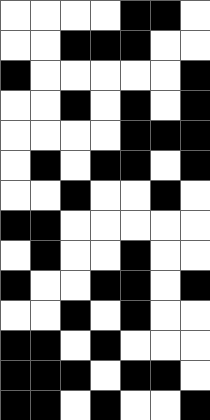[["white", "white", "white", "white", "black", "black", "white"], ["white", "white", "black", "black", "black", "white", "white"], ["black", "white", "white", "white", "white", "white", "black"], ["white", "white", "black", "white", "black", "white", "black"], ["white", "white", "white", "white", "black", "black", "black"], ["white", "black", "white", "black", "black", "white", "black"], ["white", "white", "black", "white", "white", "black", "white"], ["black", "black", "white", "white", "white", "white", "white"], ["white", "black", "white", "white", "black", "white", "white"], ["black", "white", "white", "black", "black", "white", "black"], ["white", "white", "black", "white", "black", "white", "white"], ["black", "black", "white", "black", "white", "white", "white"], ["black", "black", "black", "white", "black", "black", "white"], ["black", "black", "white", "black", "white", "white", "black"]]